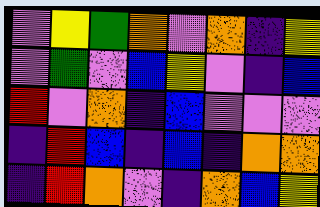[["violet", "yellow", "green", "orange", "violet", "orange", "indigo", "yellow"], ["violet", "green", "violet", "blue", "yellow", "violet", "indigo", "blue"], ["red", "violet", "orange", "indigo", "blue", "violet", "violet", "violet"], ["indigo", "red", "blue", "indigo", "blue", "indigo", "orange", "orange"], ["indigo", "red", "orange", "violet", "indigo", "orange", "blue", "yellow"]]